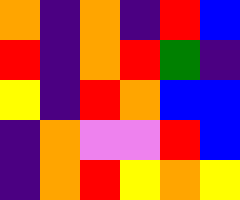[["orange", "indigo", "orange", "indigo", "red", "blue"], ["red", "indigo", "orange", "red", "green", "indigo"], ["yellow", "indigo", "red", "orange", "blue", "blue"], ["indigo", "orange", "violet", "violet", "red", "blue"], ["indigo", "orange", "red", "yellow", "orange", "yellow"]]